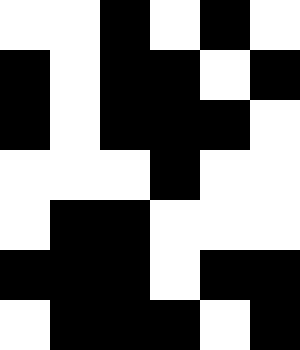[["white", "white", "black", "white", "black", "white"], ["black", "white", "black", "black", "white", "black"], ["black", "white", "black", "black", "black", "white"], ["white", "white", "white", "black", "white", "white"], ["white", "black", "black", "white", "white", "white"], ["black", "black", "black", "white", "black", "black"], ["white", "black", "black", "black", "white", "black"]]